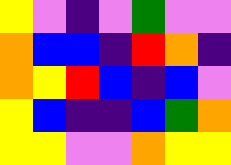[["yellow", "violet", "indigo", "violet", "green", "violet", "violet"], ["orange", "blue", "blue", "indigo", "red", "orange", "indigo"], ["orange", "yellow", "red", "blue", "indigo", "blue", "violet"], ["yellow", "blue", "indigo", "indigo", "blue", "green", "orange"], ["yellow", "yellow", "violet", "violet", "orange", "yellow", "yellow"]]